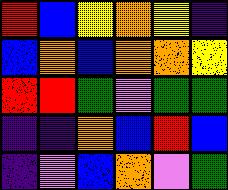[["red", "blue", "yellow", "orange", "yellow", "indigo"], ["blue", "orange", "blue", "orange", "orange", "yellow"], ["red", "red", "green", "violet", "green", "green"], ["indigo", "indigo", "orange", "blue", "red", "blue"], ["indigo", "violet", "blue", "orange", "violet", "green"]]